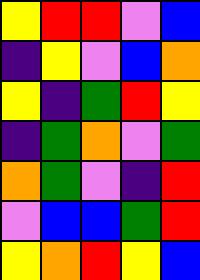[["yellow", "red", "red", "violet", "blue"], ["indigo", "yellow", "violet", "blue", "orange"], ["yellow", "indigo", "green", "red", "yellow"], ["indigo", "green", "orange", "violet", "green"], ["orange", "green", "violet", "indigo", "red"], ["violet", "blue", "blue", "green", "red"], ["yellow", "orange", "red", "yellow", "blue"]]